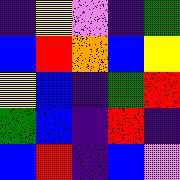[["indigo", "yellow", "violet", "indigo", "green"], ["blue", "red", "orange", "blue", "yellow"], ["yellow", "blue", "indigo", "green", "red"], ["green", "blue", "indigo", "red", "indigo"], ["blue", "red", "indigo", "blue", "violet"]]